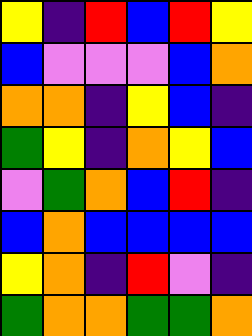[["yellow", "indigo", "red", "blue", "red", "yellow"], ["blue", "violet", "violet", "violet", "blue", "orange"], ["orange", "orange", "indigo", "yellow", "blue", "indigo"], ["green", "yellow", "indigo", "orange", "yellow", "blue"], ["violet", "green", "orange", "blue", "red", "indigo"], ["blue", "orange", "blue", "blue", "blue", "blue"], ["yellow", "orange", "indigo", "red", "violet", "indigo"], ["green", "orange", "orange", "green", "green", "orange"]]